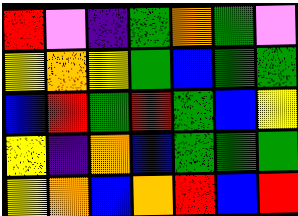[["red", "violet", "indigo", "green", "orange", "green", "violet"], ["yellow", "orange", "yellow", "green", "blue", "green", "green"], ["blue", "red", "green", "red", "green", "blue", "yellow"], ["yellow", "indigo", "orange", "blue", "green", "green", "green"], ["yellow", "orange", "blue", "orange", "red", "blue", "red"]]